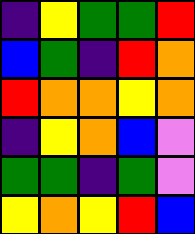[["indigo", "yellow", "green", "green", "red"], ["blue", "green", "indigo", "red", "orange"], ["red", "orange", "orange", "yellow", "orange"], ["indigo", "yellow", "orange", "blue", "violet"], ["green", "green", "indigo", "green", "violet"], ["yellow", "orange", "yellow", "red", "blue"]]